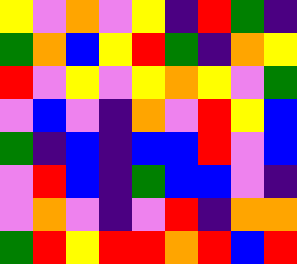[["yellow", "violet", "orange", "violet", "yellow", "indigo", "red", "green", "indigo"], ["green", "orange", "blue", "yellow", "red", "green", "indigo", "orange", "yellow"], ["red", "violet", "yellow", "violet", "yellow", "orange", "yellow", "violet", "green"], ["violet", "blue", "violet", "indigo", "orange", "violet", "red", "yellow", "blue"], ["green", "indigo", "blue", "indigo", "blue", "blue", "red", "violet", "blue"], ["violet", "red", "blue", "indigo", "green", "blue", "blue", "violet", "indigo"], ["violet", "orange", "violet", "indigo", "violet", "red", "indigo", "orange", "orange"], ["green", "red", "yellow", "red", "red", "orange", "red", "blue", "red"]]